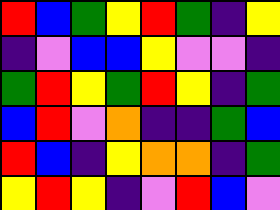[["red", "blue", "green", "yellow", "red", "green", "indigo", "yellow"], ["indigo", "violet", "blue", "blue", "yellow", "violet", "violet", "indigo"], ["green", "red", "yellow", "green", "red", "yellow", "indigo", "green"], ["blue", "red", "violet", "orange", "indigo", "indigo", "green", "blue"], ["red", "blue", "indigo", "yellow", "orange", "orange", "indigo", "green"], ["yellow", "red", "yellow", "indigo", "violet", "red", "blue", "violet"]]